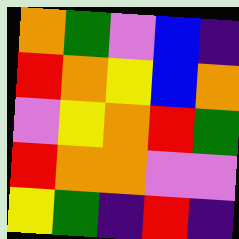[["orange", "green", "violet", "blue", "indigo"], ["red", "orange", "yellow", "blue", "orange"], ["violet", "yellow", "orange", "red", "green"], ["red", "orange", "orange", "violet", "violet"], ["yellow", "green", "indigo", "red", "indigo"]]